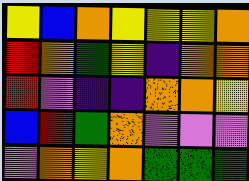[["yellow", "blue", "orange", "yellow", "yellow", "yellow", "orange"], ["red", "orange", "green", "yellow", "indigo", "orange", "orange"], ["red", "violet", "indigo", "indigo", "orange", "orange", "yellow"], ["blue", "red", "green", "orange", "violet", "violet", "violet"], ["violet", "orange", "yellow", "orange", "green", "green", "green"]]